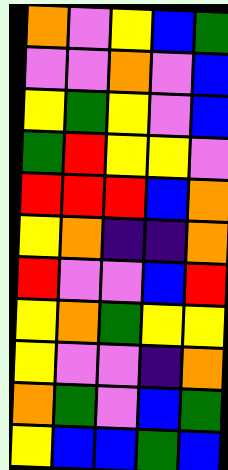[["orange", "violet", "yellow", "blue", "green"], ["violet", "violet", "orange", "violet", "blue"], ["yellow", "green", "yellow", "violet", "blue"], ["green", "red", "yellow", "yellow", "violet"], ["red", "red", "red", "blue", "orange"], ["yellow", "orange", "indigo", "indigo", "orange"], ["red", "violet", "violet", "blue", "red"], ["yellow", "orange", "green", "yellow", "yellow"], ["yellow", "violet", "violet", "indigo", "orange"], ["orange", "green", "violet", "blue", "green"], ["yellow", "blue", "blue", "green", "blue"]]